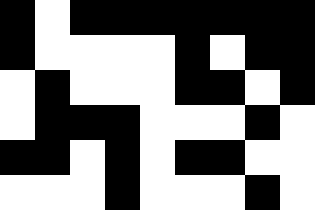[["black", "white", "black", "black", "black", "black", "black", "black", "black"], ["black", "white", "white", "white", "white", "black", "white", "black", "black"], ["white", "black", "white", "white", "white", "black", "black", "white", "black"], ["white", "black", "black", "black", "white", "white", "white", "black", "white"], ["black", "black", "white", "black", "white", "black", "black", "white", "white"], ["white", "white", "white", "black", "white", "white", "white", "black", "white"]]